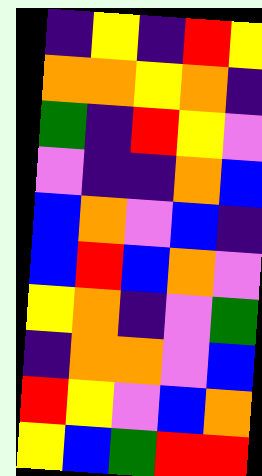[["indigo", "yellow", "indigo", "red", "yellow"], ["orange", "orange", "yellow", "orange", "indigo"], ["green", "indigo", "red", "yellow", "violet"], ["violet", "indigo", "indigo", "orange", "blue"], ["blue", "orange", "violet", "blue", "indigo"], ["blue", "red", "blue", "orange", "violet"], ["yellow", "orange", "indigo", "violet", "green"], ["indigo", "orange", "orange", "violet", "blue"], ["red", "yellow", "violet", "blue", "orange"], ["yellow", "blue", "green", "red", "red"]]